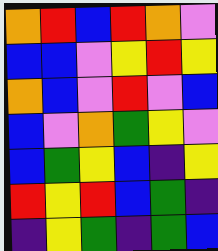[["orange", "red", "blue", "red", "orange", "violet"], ["blue", "blue", "violet", "yellow", "red", "yellow"], ["orange", "blue", "violet", "red", "violet", "blue"], ["blue", "violet", "orange", "green", "yellow", "violet"], ["blue", "green", "yellow", "blue", "indigo", "yellow"], ["red", "yellow", "red", "blue", "green", "indigo"], ["indigo", "yellow", "green", "indigo", "green", "blue"]]